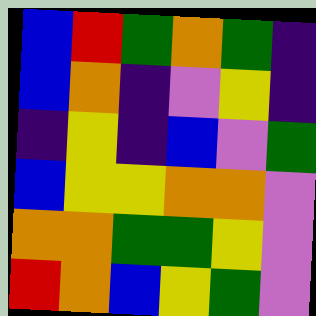[["blue", "red", "green", "orange", "green", "indigo"], ["blue", "orange", "indigo", "violet", "yellow", "indigo"], ["indigo", "yellow", "indigo", "blue", "violet", "green"], ["blue", "yellow", "yellow", "orange", "orange", "violet"], ["orange", "orange", "green", "green", "yellow", "violet"], ["red", "orange", "blue", "yellow", "green", "violet"]]